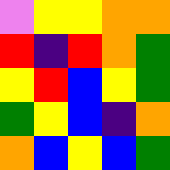[["violet", "yellow", "yellow", "orange", "orange"], ["red", "indigo", "red", "orange", "green"], ["yellow", "red", "blue", "yellow", "green"], ["green", "yellow", "blue", "indigo", "orange"], ["orange", "blue", "yellow", "blue", "green"]]